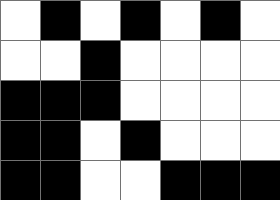[["white", "black", "white", "black", "white", "black", "white"], ["white", "white", "black", "white", "white", "white", "white"], ["black", "black", "black", "white", "white", "white", "white"], ["black", "black", "white", "black", "white", "white", "white"], ["black", "black", "white", "white", "black", "black", "black"]]